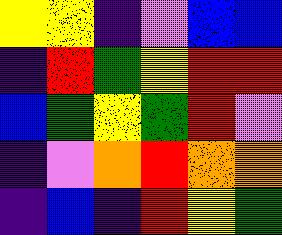[["yellow", "yellow", "indigo", "violet", "blue", "blue"], ["indigo", "red", "green", "yellow", "red", "red"], ["blue", "green", "yellow", "green", "red", "violet"], ["indigo", "violet", "orange", "red", "orange", "orange"], ["indigo", "blue", "indigo", "red", "yellow", "green"]]